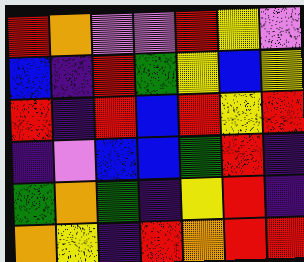[["red", "orange", "violet", "violet", "red", "yellow", "violet"], ["blue", "indigo", "red", "green", "yellow", "blue", "yellow"], ["red", "indigo", "red", "blue", "red", "yellow", "red"], ["indigo", "violet", "blue", "blue", "green", "red", "indigo"], ["green", "orange", "green", "indigo", "yellow", "red", "indigo"], ["orange", "yellow", "indigo", "red", "orange", "red", "red"]]